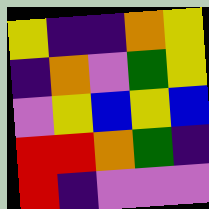[["yellow", "indigo", "indigo", "orange", "yellow"], ["indigo", "orange", "violet", "green", "yellow"], ["violet", "yellow", "blue", "yellow", "blue"], ["red", "red", "orange", "green", "indigo"], ["red", "indigo", "violet", "violet", "violet"]]